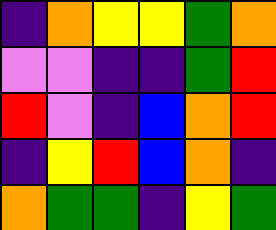[["indigo", "orange", "yellow", "yellow", "green", "orange"], ["violet", "violet", "indigo", "indigo", "green", "red"], ["red", "violet", "indigo", "blue", "orange", "red"], ["indigo", "yellow", "red", "blue", "orange", "indigo"], ["orange", "green", "green", "indigo", "yellow", "green"]]